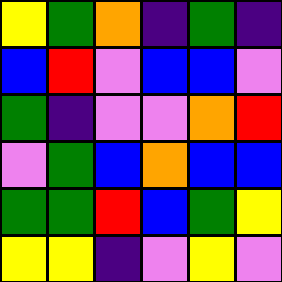[["yellow", "green", "orange", "indigo", "green", "indigo"], ["blue", "red", "violet", "blue", "blue", "violet"], ["green", "indigo", "violet", "violet", "orange", "red"], ["violet", "green", "blue", "orange", "blue", "blue"], ["green", "green", "red", "blue", "green", "yellow"], ["yellow", "yellow", "indigo", "violet", "yellow", "violet"]]